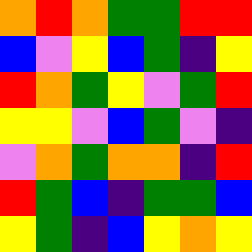[["orange", "red", "orange", "green", "green", "red", "red"], ["blue", "violet", "yellow", "blue", "green", "indigo", "yellow"], ["red", "orange", "green", "yellow", "violet", "green", "red"], ["yellow", "yellow", "violet", "blue", "green", "violet", "indigo"], ["violet", "orange", "green", "orange", "orange", "indigo", "red"], ["red", "green", "blue", "indigo", "green", "green", "blue"], ["yellow", "green", "indigo", "blue", "yellow", "orange", "yellow"]]